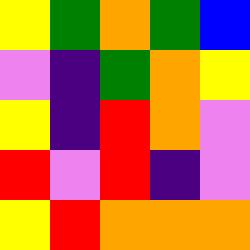[["yellow", "green", "orange", "green", "blue"], ["violet", "indigo", "green", "orange", "yellow"], ["yellow", "indigo", "red", "orange", "violet"], ["red", "violet", "red", "indigo", "violet"], ["yellow", "red", "orange", "orange", "orange"]]